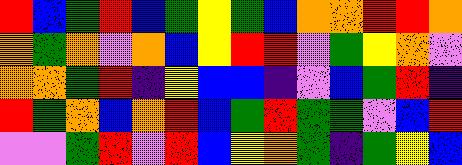[["red", "blue", "green", "red", "blue", "green", "yellow", "green", "blue", "orange", "orange", "red", "red", "orange"], ["orange", "green", "orange", "violet", "orange", "blue", "yellow", "red", "red", "violet", "green", "yellow", "orange", "violet"], ["orange", "orange", "green", "red", "indigo", "yellow", "blue", "blue", "indigo", "violet", "blue", "green", "red", "indigo"], ["red", "green", "orange", "blue", "orange", "red", "blue", "green", "red", "green", "green", "violet", "blue", "red"], ["violet", "violet", "green", "red", "violet", "red", "blue", "yellow", "orange", "green", "indigo", "green", "yellow", "blue"]]